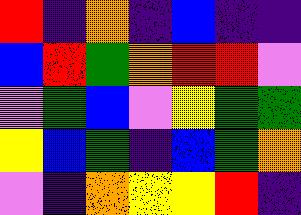[["red", "indigo", "orange", "indigo", "blue", "indigo", "indigo"], ["blue", "red", "green", "orange", "red", "red", "violet"], ["violet", "green", "blue", "violet", "yellow", "green", "green"], ["yellow", "blue", "green", "indigo", "blue", "green", "orange"], ["violet", "indigo", "orange", "yellow", "yellow", "red", "indigo"]]